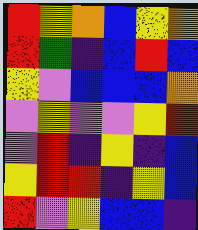[["red", "yellow", "orange", "blue", "yellow", "orange"], ["red", "green", "indigo", "blue", "red", "blue"], ["yellow", "violet", "blue", "blue", "blue", "orange"], ["violet", "yellow", "violet", "violet", "yellow", "red"], ["violet", "red", "indigo", "yellow", "indigo", "blue"], ["yellow", "red", "red", "indigo", "yellow", "blue"], ["red", "violet", "yellow", "blue", "blue", "indigo"]]